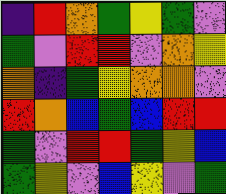[["indigo", "red", "orange", "green", "yellow", "green", "violet"], ["green", "violet", "red", "red", "violet", "orange", "yellow"], ["orange", "indigo", "green", "yellow", "orange", "orange", "violet"], ["red", "orange", "blue", "green", "blue", "red", "red"], ["green", "violet", "red", "red", "green", "yellow", "blue"], ["green", "yellow", "violet", "blue", "yellow", "violet", "green"]]